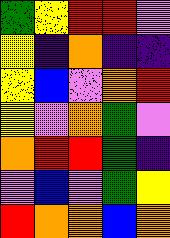[["green", "yellow", "red", "red", "violet"], ["yellow", "indigo", "orange", "indigo", "indigo"], ["yellow", "blue", "violet", "orange", "red"], ["yellow", "violet", "orange", "green", "violet"], ["orange", "red", "red", "green", "indigo"], ["violet", "blue", "violet", "green", "yellow"], ["red", "orange", "orange", "blue", "orange"]]